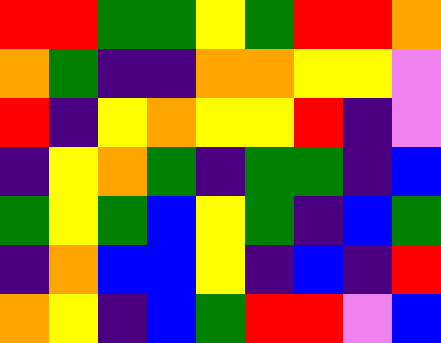[["red", "red", "green", "green", "yellow", "green", "red", "red", "orange"], ["orange", "green", "indigo", "indigo", "orange", "orange", "yellow", "yellow", "violet"], ["red", "indigo", "yellow", "orange", "yellow", "yellow", "red", "indigo", "violet"], ["indigo", "yellow", "orange", "green", "indigo", "green", "green", "indigo", "blue"], ["green", "yellow", "green", "blue", "yellow", "green", "indigo", "blue", "green"], ["indigo", "orange", "blue", "blue", "yellow", "indigo", "blue", "indigo", "red"], ["orange", "yellow", "indigo", "blue", "green", "red", "red", "violet", "blue"]]